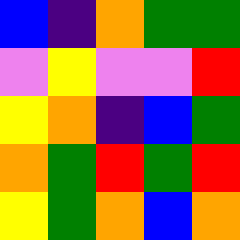[["blue", "indigo", "orange", "green", "green"], ["violet", "yellow", "violet", "violet", "red"], ["yellow", "orange", "indigo", "blue", "green"], ["orange", "green", "red", "green", "red"], ["yellow", "green", "orange", "blue", "orange"]]